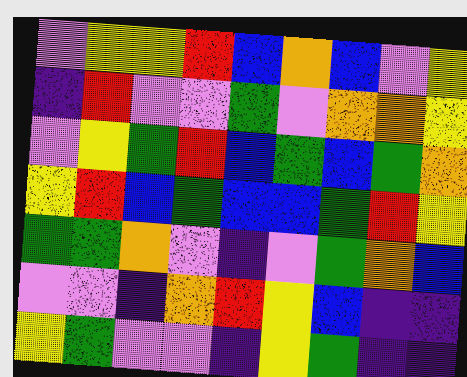[["violet", "yellow", "yellow", "red", "blue", "orange", "blue", "violet", "yellow"], ["indigo", "red", "violet", "violet", "green", "violet", "orange", "orange", "yellow"], ["violet", "yellow", "green", "red", "blue", "green", "blue", "green", "orange"], ["yellow", "red", "blue", "green", "blue", "blue", "green", "red", "yellow"], ["green", "green", "orange", "violet", "indigo", "violet", "green", "orange", "blue"], ["violet", "violet", "indigo", "orange", "red", "yellow", "blue", "indigo", "indigo"], ["yellow", "green", "violet", "violet", "indigo", "yellow", "green", "indigo", "indigo"]]